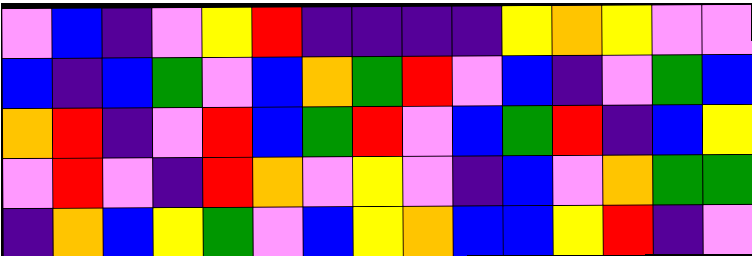[["violet", "blue", "indigo", "violet", "yellow", "red", "indigo", "indigo", "indigo", "indigo", "yellow", "orange", "yellow", "violet", "violet"], ["blue", "indigo", "blue", "green", "violet", "blue", "orange", "green", "red", "violet", "blue", "indigo", "violet", "green", "blue"], ["orange", "red", "indigo", "violet", "red", "blue", "green", "red", "violet", "blue", "green", "red", "indigo", "blue", "yellow"], ["violet", "red", "violet", "indigo", "red", "orange", "violet", "yellow", "violet", "indigo", "blue", "violet", "orange", "green", "green"], ["indigo", "orange", "blue", "yellow", "green", "violet", "blue", "yellow", "orange", "blue", "blue", "yellow", "red", "indigo", "violet"]]